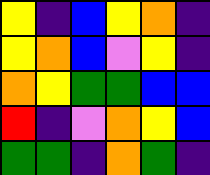[["yellow", "indigo", "blue", "yellow", "orange", "indigo"], ["yellow", "orange", "blue", "violet", "yellow", "indigo"], ["orange", "yellow", "green", "green", "blue", "blue"], ["red", "indigo", "violet", "orange", "yellow", "blue"], ["green", "green", "indigo", "orange", "green", "indigo"]]